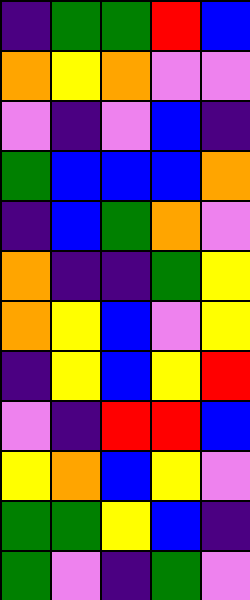[["indigo", "green", "green", "red", "blue"], ["orange", "yellow", "orange", "violet", "violet"], ["violet", "indigo", "violet", "blue", "indigo"], ["green", "blue", "blue", "blue", "orange"], ["indigo", "blue", "green", "orange", "violet"], ["orange", "indigo", "indigo", "green", "yellow"], ["orange", "yellow", "blue", "violet", "yellow"], ["indigo", "yellow", "blue", "yellow", "red"], ["violet", "indigo", "red", "red", "blue"], ["yellow", "orange", "blue", "yellow", "violet"], ["green", "green", "yellow", "blue", "indigo"], ["green", "violet", "indigo", "green", "violet"]]